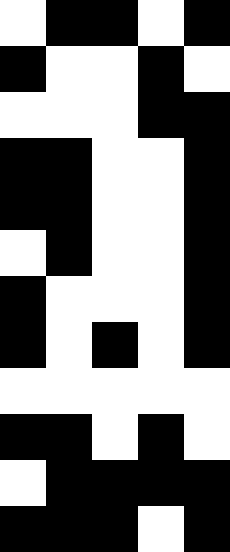[["white", "black", "black", "white", "black"], ["black", "white", "white", "black", "white"], ["white", "white", "white", "black", "black"], ["black", "black", "white", "white", "black"], ["black", "black", "white", "white", "black"], ["white", "black", "white", "white", "black"], ["black", "white", "white", "white", "black"], ["black", "white", "black", "white", "black"], ["white", "white", "white", "white", "white"], ["black", "black", "white", "black", "white"], ["white", "black", "black", "black", "black"], ["black", "black", "black", "white", "black"]]